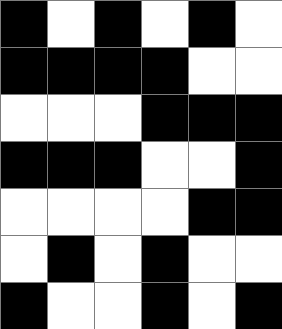[["black", "white", "black", "white", "black", "white"], ["black", "black", "black", "black", "white", "white"], ["white", "white", "white", "black", "black", "black"], ["black", "black", "black", "white", "white", "black"], ["white", "white", "white", "white", "black", "black"], ["white", "black", "white", "black", "white", "white"], ["black", "white", "white", "black", "white", "black"]]